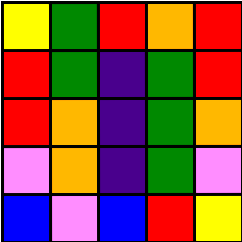[["yellow", "green", "red", "orange", "red"], ["red", "green", "indigo", "green", "red"], ["red", "orange", "indigo", "green", "orange"], ["violet", "orange", "indigo", "green", "violet"], ["blue", "violet", "blue", "red", "yellow"]]